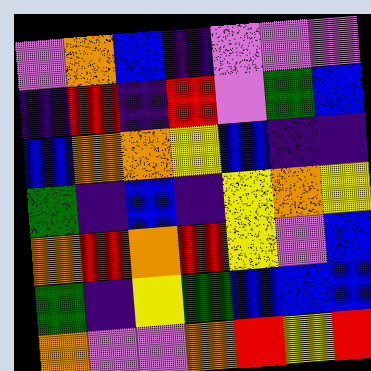[["violet", "orange", "blue", "indigo", "violet", "violet", "violet"], ["indigo", "red", "indigo", "red", "violet", "green", "blue"], ["blue", "orange", "orange", "yellow", "blue", "indigo", "indigo"], ["green", "indigo", "blue", "indigo", "yellow", "orange", "yellow"], ["orange", "red", "orange", "red", "yellow", "violet", "blue"], ["green", "indigo", "yellow", "green", "blue", "blue", "blue"], ["orange", "violet", "violet", "orange", "red", "yellow", "red"]]